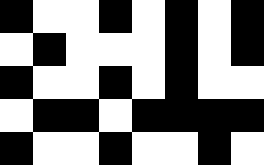[["black", "white", "white", "black", "white", "black", "white", "black"], ["white", "black", "white", "white", "white", "black", "white", "black"], ["black", "white", "white", "black", "white", "black", "white", "white"], ["white", "black", "black", "white", "black", "black", "black", "black"], ["black", "white", "white", "black", "white", "white", "black", "white"]]